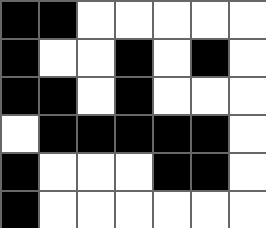[["black", "black", "white", "white", "white", "white", "white"], ["black", "white", "white", "black", "white", "black", "white"], ["black", "black", "white", "black", "white", "white", "white"], ["white", "black", "black", "black", "black", "black", "white"], ["black", "white", "white", "white", "black", "black", "white"], ["black", "white", "white", "white", "white", "white", "white"]]